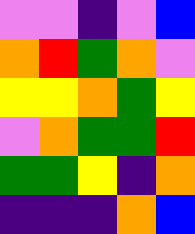[["violet", "violet", "indigo", "violet", "blue"], ["orange", "red", "green", "orange", "violet"], ["yellow", "yellow", "orange", "green", "yellow"], ["violet", "orange", "green", "green", "red"], ["green", "green", "yellow", "indigo", "orange"], ["indigo", "indigo", "indigo", "orange", "blue"]]